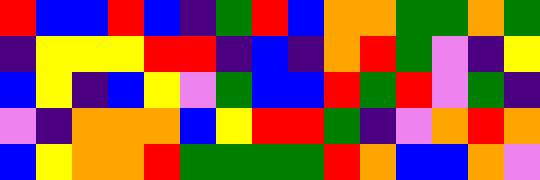[["red", "blue", "blue", "red", "blue", "indigo", "green", "red", "blue", "orange", "orange", "green", "green", "orange", "green"], ["indigo", "yellow", "yellow", "yellow", "red", "red", "indigo", "blue", "indigo", "orange", "red", "green", "violet", "indigo", "yellow"], ["blue", "yellow", "indigo", "blue", "yellow", "violet", "green", "blue", "blue", "red", "green", "red", "violet", "green", "indigo"], ["violet", "indigo", "orange", "orange", "orange", "blue", "yellow", "red", "red", "green", "indigo", "violet", "orange", "red", "orange"], ["blue", "yellow", "orange", "orange", "red", "green", "green", "green", "green", "red", "orange", "blue", "blue", "orange", "violet"]]